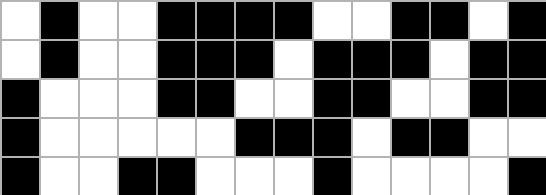[["white", "black", "white", "white", "black", "black", "black", "black", "white", "white", "black", "black", "white", "black"], ["white", "black", "white", "white", "black", "black", "black", "white", "black", "black", "black", "white", "black", "black"], ["black", "white", "white", "white", "black", "black", "white", "white", "black", "black", "white", "white", "black", "black"], ["black", "white", "white", "white", "white", "white", "black", "black", "black", "white", "black", "black", "white", "white"], ["black", "white", "white", "black", "black", "white", "white", "white", "black", "white", "white", "white", "white", "black"]]